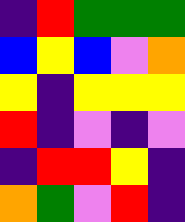[["indigo", "red", "green", "green", "green"], ["blue", "yellow", "blue", "violet", "orange"], ["yellow", "indigo", "yellow", "yellow", "yellow"], ["red", "indigo", "violet", "indigo", "violet"], ["indigo", "red", "red", "yellow", "indigo"], ["orange", "green", "violet", "red", "indigo"]]